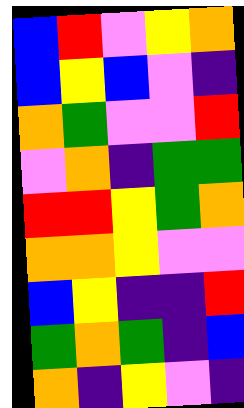[["blue", "red", "violet", "yellow", "orange"], ["blue", "yellow", "blue", "violet", "indigo"], ["orange", "green", "violet", "violet", "red"], ["violet", "orange", "indigo", "green", "green"], ["red", "red", "yellow", "green", "orange"], ["orange", "orange", "yellow", "violet", "violet"], ["blue", "yellow", "indigo", "indigo", "red"], ["green", "orange", "green", "indigo", "blue"], ["orange", "indigo", "yellow", "violet", "indigo"]]